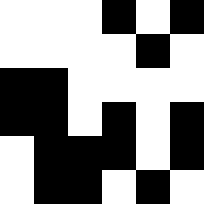[["white", "white", "white", "black", "white", "black"], ["white", "white", "white", "white", "black", "white"], ["black", "black", "white", "white", "white", "white"], ["black", "black", "white", "black", "white", "black"], ["white", "black", "black", "black", "white", "black"], ["white", "black", "black", "white", "black", "white"]]